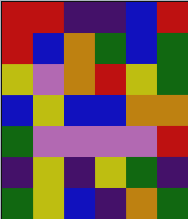[["red", "red", "indigo", "indigo", "blue", "red"], ["red", "blue", "orange", "green", "blue", "green"], ["yellow", "violet", "orange", "red", "yellow", "green"], ["blue", "yellow", "blue", "blue", "orange", "orange"], ["green", "violet", "violet", "violet", "violet", "red"], ["indigo", "yellow", "indigo", "yellow", "green", "indigo"], ["green", "yellow", "blue", "indigo", "orange", "green"]]